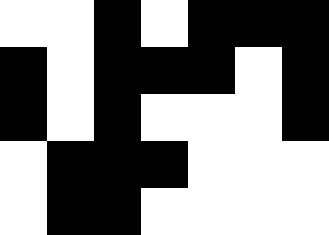[["white", "white", "black", "white", "black", "black", "black"], ["black", "white", "black", "black", "black", "white", "black"], ["black", "white", "black", "white", "white", "white", "black"], ["white", "black", "black", "black", "white", "white", "white"], ["white", "black", "black", "white", "white", "white", "white"]]